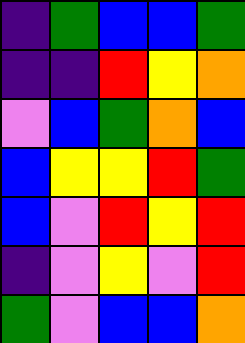[["indigo", "green", "blue", "blue", "green"], ["indigo", "indigo", "red", "yellow", "orange"], ["violet", "blue", "green", "orange", "blue"], ["blue", "yellow", "yellow", "red", "green"], ["blue", "violet", "red", "yellow", "red"], ["indigo", "violet", "yellow", "violet", "red"], ["green", "violet", "blue", "blue", "orange"]]